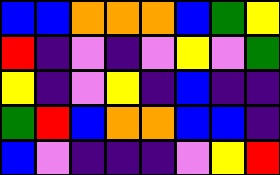[["blue", "blue", "orange", "orange", "orange", "blue", "green", "yellow"], ["red", "indigo", "violet", "indigo", "violet", "yellow", "violet", "green"], ["yellow", "indigo", "violet", "yellow", "indigo", "blue", "indigo", "indigo"], ["green", "red", "blue", "orange", "orange", "blue", "blue", "indigo"], ["blue", "violet", "indigo", "indigo", "indigo", "violet", "yellow", "red"]]